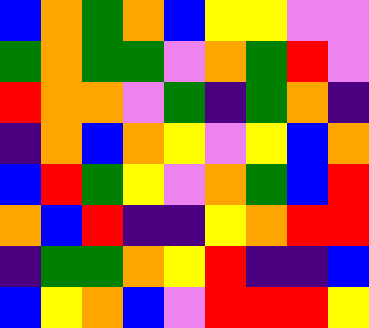[["blue", "orange", "green", "orange", "blue", "yellow", "yellow", "violet", "violet"], ["green", "orange", "green", "green", "violet", "orange", "green", "red", "violet"], ["red", "orange", "orange", "violet", "green", "indigo", "green", "orange", "indigo"], ["indigo", "orange", "blue", "orange", "yellow", "violet", "yellow", "blue", "orange"], ["blue", "red", "green", "yellow", "violet", "orange", "green", "blue", "red"], ["orange", "blue", "red", "indigo", "indigo", "yellow", "orange", "red", "red"], ["indigo", "green", "green", "orange", "yellow", "red", "indigo", "indigo", "blue"], ["blue", "yellow", "orange", "blue", "violet", "red", "red", "red", "yellow"]]